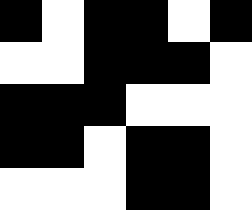[["black", "white", "black", "black", "white", "black"], ["white", "white", "black", "black", "black", "white"], ["black", "black", "black", "white", "white", "white"], ["black", "black", "white", "black", "black", "white"], ["white", "white", "white", "black", "black", "white"]]